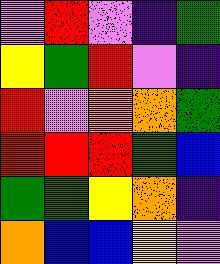[["violet", "red", "violet", "indigo", "green"], ["yellow", "green", "red", "violet", "indigo"], ["red", "violet", "orange", "orange", "green"], ["red", "red", "red", "green", "blue"], ["green", "green", "yellow", "orange", "indigo"], ["orange", "blue", "blue", "yellow", "violet"]]